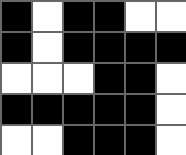[["black", "white", "black", "black", "white", "white"], ["black", "white", "black", "black", "black", "black"], ["white", "white", "white", "black", "black", "white"], ["black", "black", "black", "black", "black", "white"], ["white", "white", "black", "black", "black", "white"]]